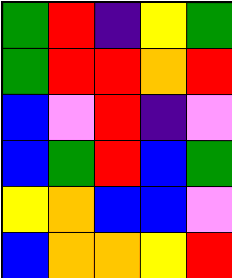[["green", "red", "indigo", "yellow", "green"], ["green", "red", "red", "orange", "red"], ["blue", "violet", "red", "indigo", "violet"], ["blue", "green", "red", "blue", "green"], ["yellow", "orange", "blue", "blue", "violet"], ["blue", "orange", "orange", "yellow", "red"]]